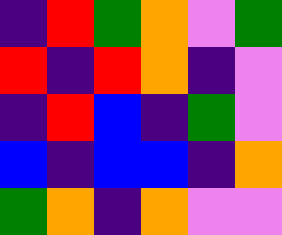[["indigo", "red", "green", "orange", "violet", "green"], ["red", "indigo", "red", "orange", "indigo", "violet"], ["indigo", "red", "blue", "indigo", "green", "violet"], ["blue", "indigo", "blue", "blue", "indigo", "orange"], ["green", "orange", "indigo", "orange", "violet", "violet"]]